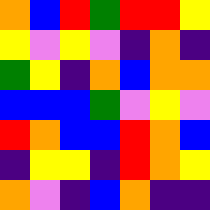[["orange", "blue", "red", "green", "red", "red", "yellow"], ["yellow", "violet", "yellow", "violet", "indigo", "orange", "indigo"], ["green", "yellow", "indigo", "orange", "blue", "orange", "orange"], ["blue", "blue", "blue", "green", "violet", "yellow", "violet"], ["red", "orange", "blue", "blue", "red", "orange", "blue"], ["indigo", "yellow", "yellow", "indigo", "red", "orange", "yellow"], ["orange", "violet", "indigo", "blue", "orange", "indigo", "indigo"]]